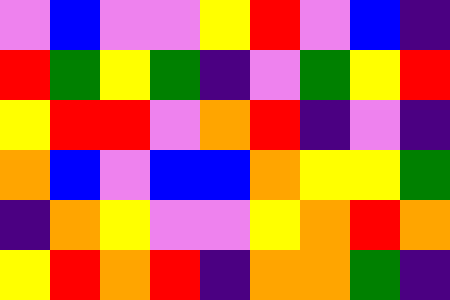[["violet", "blue", "violet", "violet", "yellow", "red", "violet", "blue", "indigo"], ["red", "green", "yellow", "green", "indigo", "violet", "green", "yellow", "red"], ["yellow", "red", "red", "violet", "orange", "red", "indigo", "violet", "indigo"], ["orange", "blue", "violet", "blue", "blue", "orange", "yellow", "yellow", "green"], ["indigo", "orange", "yellow", "violet", "violet", "yellow", "orange", "red", "orange"], ["yellow", "red", "orange", "red", "indigo", "orange", "orange", "green", "indigo"]]